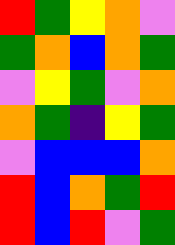[["red", "green", "yellow", "orange", "violet"], ["green", "orange", "blue", "orange", "green"], ["violet", "yellow", "green", "violet", "orange"], ["orange", "green", "indigo", "yellow", "green"], ["violet", "blue", "blue", "blue", "orange"], ["red", "blue", "orange", "green", "red"], ["red", "blue", "red", "violet", "green"]]